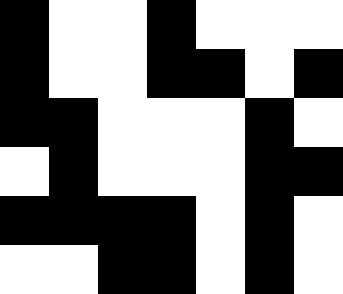[["black", "white", "white", "black", "white", "white", "white"], ["black", "white", "white", "black", "black", "white", "black"], ["black", "black", "white", "white", "white", "black", "white"], ["white", "black", "white", "white", "white", "black", "black"], ["black", "black", "black", "black", "white", "black", "white"], ["white", "white", "black", "black", "white", "black", "white"]]